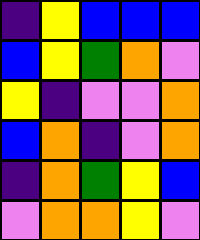[["indigo", "yellow", "blue", "blue", "blue"], ["blue", "yellow", "green", "orange", "violet"], ["yellow", "indigo", "violet", "violet", "orange"], ["blue", "orange", "indigo", "violet", "orange"], ["indigo", "orange", "green", "yellow", "blue"], ["violet", "orange", "orange", "yellow", "violet"]]